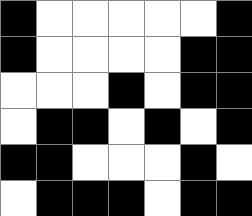[["black", "white", "white", "white", "white", "white", "black"], ["black", "white", "white", "white", "white", "black", "black"], ["white", "white", "white", "black", "white", "black", "black"], ["white", "black", "black", "white", "black", "white", "black"], ["black", "black", "white", "white", "white", "black", "white"], ["white", "black", "black", "black", "white", "black", "black"]]